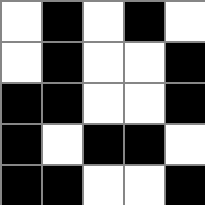[["white", "black", "white", "black", "white"], ["white", "black", "white", "white", "black"], ["black", "black", "white", "white", "black"], ["black", "white", "black", "black", "white"], ["black", "black", "white", "white", "black"]]